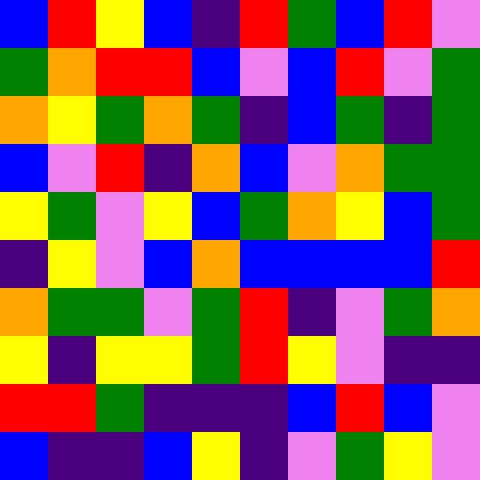[["blue", "red", "yellow", "blue", "indigo", "red", "green", "blue", "red", "violet"], ["green", "orange", "red", "red", "blue", "violet", "blue", "red", "violet", "green"], ["orange", "yellow", "green", "orange", "green", "indigo", "blue", "green", "indigo", "green"], ["blue", "violet", "red", "indigo", "orange", "blue", "violet", "orange", "green", "green"], ["yellow", "green", "violet", "yellow", "blue", "green", "orange", "yellow", "blue", "green"], ["indigo", "yellow", "violet", "blue", "orange", "blue", "blue", "blue", "blue", "red"], ["orange", "green", "green", "violet", "green", "red", "indigo", "violet", "green", "orange"], ["yellow", "indigo", "yellow", "yellow", "green", "red", "yellow", "violet", "indigo", "indigo"], ["red", "red", "green", "indigo", "indigo", "indigo", "blue", "red", "blue", "violet"], ["blue", "indigo", "indigo", "blue", "yellow", "indigo", "violet", "green", "yellow", "violet"]]